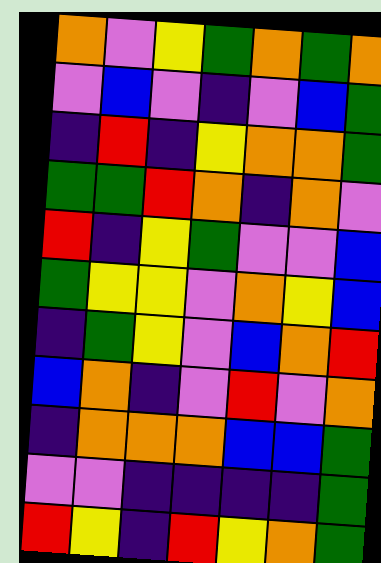[["orange", "violet", "yellow", "green", "orange", "green", "orange"], ["violet", "blue", "violet", "indigo", "violet", "blue", "green"], ["indigo", "red", "indigo", "yellow", "orange", "orange", "green"], ["green", "green", "red", "orange", "indigo", "orange", "violet"], ["red", "indigo", "yellow", "green", "violet", "violet", "blue"], ["green", "yellow", "yellow", "violet", "orange", "yellow", "blue"], ["indigo", "green", "yellow", "violet", "blue", "orange", "red"], ["blue", "orange", "indigo", "violet", "red", "violet", "orange"], ["indigo", "orange", "orange", "orange", "blue", "blue", "green"], ["violet", "violet", "indigo", "indigo", "indigo", "indigo", "green"], ["red", "yellow", "indigo", "red", "yellow", "orange", "green"]]